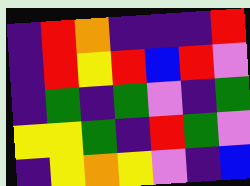[["indigo", "red", "orange", "indigo", "indigo", "indigo", "red"], ["indigo", "red", "yellow", "red", "blue", "red", "violet"], ["indigo", "green", "indigo", "green", "violet", "indigo", "green"], ["yellow", "yellow", "green", "indigo", "red", "green", "violet"], ["indigo", "yellow", "orange", "yellow", "violet", "indigo", "blue"]]